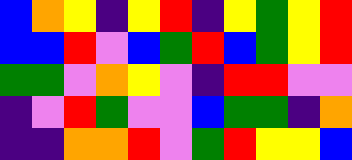[["blue", "orange", "yellow", "indigo", "yellow", "red", "indigo", "yellow", "green", "yellow", "red"], ["blue", "blue", "red", "violet", "blue", "green", "red", "blue", "green", "yellow", "red"], ["green", "green", "violet", "orange", "yellow", "violet", "indigo", "red", "red", "violet", "violet"], ["indigo", "violet", "red", "green", "violet", "violet", "blue", "green", "green", "indigo", "orange"], ["indigo", "indigo", "orange", "orange", "red", "violet", "green", "red", "yellow", "yellow", "blue"]]